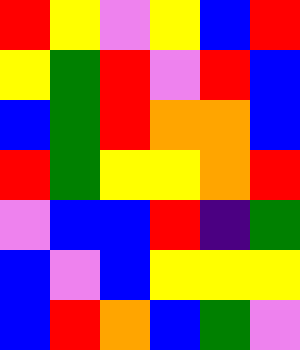[["red", "yellow", "violet", "yellow", "blue", "red"], ["yellow", "green", "red", "violet", "red", "blue"], ["blue", "green", "red", "orange", "orange", "blue"], ["red", "green", "yellow", "yellow", "orange", "red"], ["violet", "blue", "blue", "red", "indigo", "green"], ["blue", "violet", "blue", "yellow", "yellow", "yellow"], ["blue", "red", "orange", "blue", "green", "violet"]]